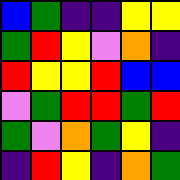[["blue", "green", "indigo", "indigo", "yellow", "yellow"], ["green", "red", "yellow", "violet", "orange", "indigo"], ["red", "yellow", "yellow", "red", "blue", "blue"], ["violet", "green", "red", "red", "green", "red"], ["green", "violet", "orange", "green", "yellow", "indigo"], ["indigo", "red", "yellow", "indigo", "orange", "green"]]